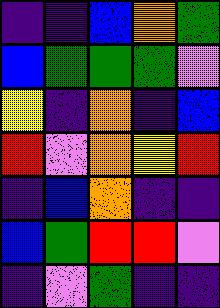[["indigo", "indigo", "blue", "orange", "green"], ["blue", "green", "green", "green", "violet"], ["yellow", "indigo", "orange", "indigo", "blue"], ["red", "violet", "orange", "yellow", "red"], ["indigo", "blue", "orange", "indigo", "indigo"], ["blue", "green", "red", "red", "violet"], ["indigo", "violet", "green", "indigo", "indigo"]]